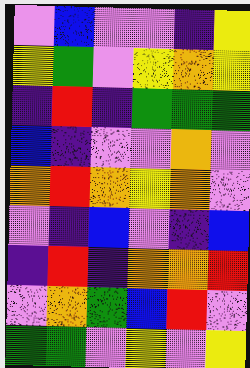[["violet", "blue", "violet", "violet", "indigo", "yellow"], ["yellow", "green", "violet", "yellow", "orange", "yellow"], ["indigo", "red", "indigo", "green", "green", "green"], ["blue", "indigo", "violet", "violet", "orange", "violet"], ["orange", "red", "orange", "yellow", "orange", "violet"], ["violet", "indigo", "blue", "violet", "indigo", "blue"], ["indigo", "red", "indigo", "orange", "orange", "red"], ["violet", "orange", "green", "blue", "red", "violet"], ["green", "green", "violet", "yellow", "violet", "yellow"]]